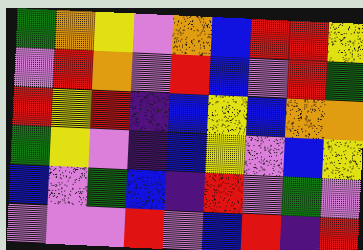[["green", "orange", "yellow", "violet", "orange", "blue", "red", "red", "yellow"], ["violet", "red", "orange", "violet", "red", "blue", "violet", "red", "green"], ["red", "yellow", "red", "indigo", "blue", "yellow", "blue", "orange", "orange"], ["green", "yellow", "violet", "indigo", "blue", "yellow", "violet", "blue", "yellow"], ["blue", "violet", "green", "blue", "indigo", "red", "violet", "green", "violet"], ["violet", "violet", "violet", "red", "violet", "blue", "red", "indigo", "red"]]